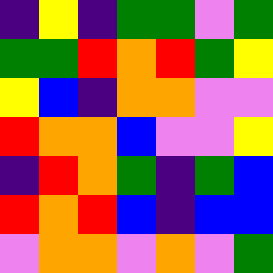[["indigo", "yellow", "indigo", "green", "green", "violet", "green"], ["green", "green", "red", "orange", "red", "green", "yellow"], ["yellow", "blue", "indigo", "orange", "orange", "violet", "violet"], ["red", "orange", "orange", "blue", "violet", "violet", "yellow"], ["indigo", "red", "orange", "green", "indigo", "green", "blue"], ["red", "orange", "red", "blue", "indigo", "blue", "blue"], ["violet", "orange", "orange", "violet", "orange", "violet", "green"]]